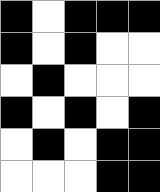[["black", "white", "black", "black", "black"], ["black", "white", "black", "white", "white"], ["white", "black", "white", "white", "white"], ["black", "white", "black", "white", "black"], ["white", "black", "white", "black", "black"], ["white", "white", "white", "black", "black"]]